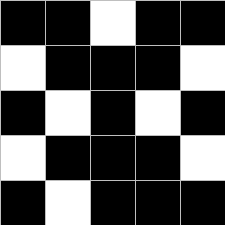[["black", "black", "white", "black", "black"], ["white", "black", "black", "black", "white"], ["black", "white", "black", "white", "black"], ["white", "black", "black", "black", "white"], ["black", "white", "black", "black", "black"]]